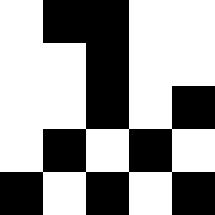[["white", "black", "black", "white", "white"], ["white", "white", "black", "white", "white"], ["white", "white", "black", "white", "black"], ["white", "black", "white", "black", "white"], ["black", "white", "black", "white", "black"]]